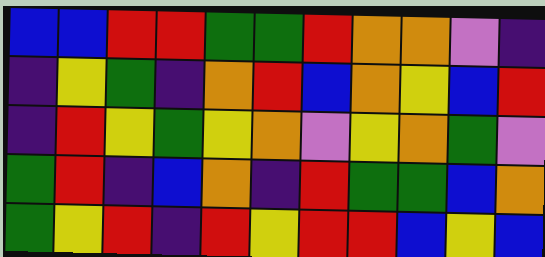[["blue", "blue", "red", "red", "green", "green", "red", "orange", "orange", "violet", "indigo"], ["indigo", "yellow", "green", "indigo", "orange", "red", "blue", "orange", "yellow", "blue", "red"], ["indigo", "red", "yellow", "green", "yellow", "orange", "violet", "yellow", "orange", "green", "violet"], ["green", "red", "indigo", "blue", "orange", "indigo", "red", "green", "green", "blue", "orange"], ["green", "yellow", "red", "indigo", "red", "yellow", "red", "red", "blue", "yellow", "blue"]]